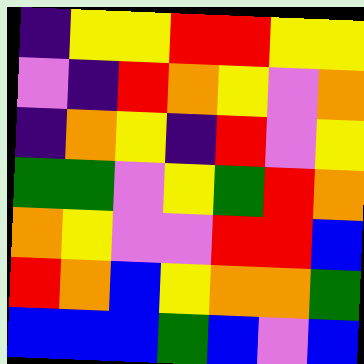[["indigo", "yellow", "yellow", "red", "red", "yellow", "yellow"], ["violet", "indigo", "red", "orange", "yellow", "violet", "orange"], ["indigo", "orange", "yellow", "indigo", "red", "violet", "yellow"], ["green", "green", "violet", "yellow", "green", "red", "orange"], ["orange", "yellow", "violet", "violet", "red", "red", "blue"], ["red", "orange", "blue", "yellow", "orange", "orange", "green"], ["blue", "blue", "blue", "green", "blue", "violet", "blue"]]